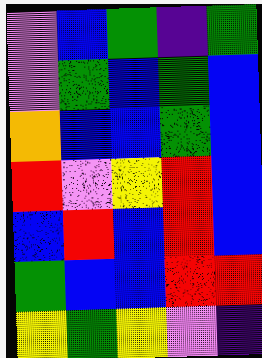[["violet", "blue", "green", "indigo", "green"], ["violet", "green", "blue", "green", "blue"], ["orange", "blue", "blue", "green", "blue"], ["red", "violet", "yellow", "red", "blue"], ["blue", "red", "blue", "red", "blue"], ["green", "blue", "blue", "red", "red"], ["yellow", "green", "yellow", "violet", "indigo"]]